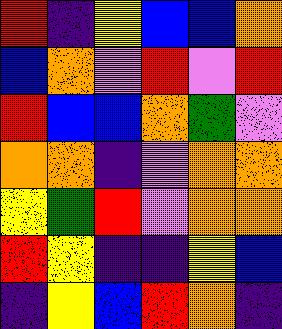[["red", "indigo", "yellow", "blue", "blue", "orange"], ["blue", "orange", "violet", "red", "violet", "red"], ["red", "blue", "blue", "orange", "green", "violet"], ["orange", "orange", "indigo", "violet", "orange", "orange"], ["yellow", "green", "red", "violet", "orange", "orange"], ["red", "yellow", "indigo", "indigo", "yellow", "blue"], ["indigo", "yellow", "blue", "red", "orange", "indigo"]]